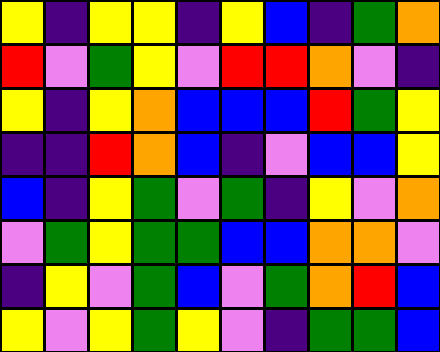[["yellow", "indigo", "yellow", "yellow", "indigo", "yellow", "blue", "indigo", "green", "orange"], ["red", "violet", "green", "yellow", "violet", "red", "red", "orange", "violet", "indigo"], ["yellow", "indigo", "yellow", "orange", "blue", "blue", "blue", "red", "green", "yellow"], ["indigo", "indigo", "red", "orange", "blue", "indigo", "violet", "blue", "blue", "yellow"], ["blue", "indigo", "yellow", "green", "violet", "green", "indigo", "yellow", "violet", "orange"], ["violet", "green", "yellow", "green", "green", "blue", "blue", "orange", "orange", "violet"], ["indigo", "yellow", "violet", "green", "blue", "violet", "green", "orange", "red", "blue"], ["yellow", "violet", "yellow", "green", "yellow", "violet", "indigo", "green", "green", "blue"]]